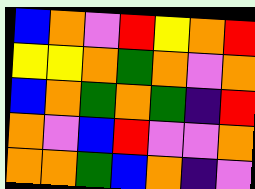[["blue", "orange", "violet", "red", "yellow", "orange", "red"], ["yellow", "yellow", "orange", "green", "orange", "violet", "orange"], ["blue", "orange", "green", "orange", "green", "indigo", "red"], ["orange", "violet", "blue", "red", "violet", "violet", "orange"], ["orange", "orange", "green", "blue", "orange", "indigo", "violet"]]